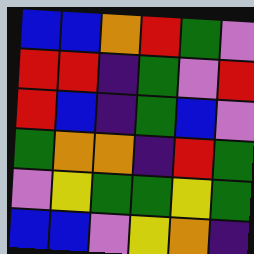[["blue", "blue", "orange", "red", "green", "violet"], ["red", "red", "indigo", "green", "violet", "red"], ["red", "blue", "indigo", "green", "blue", "violet"], ["green", "orange", "orange", "indigo", "red", "green"], ["violet", "yellow", "green", "green", "yellow", "green"], ["blue", "blue", "violet", "yellow", "orange", "indigo"]]